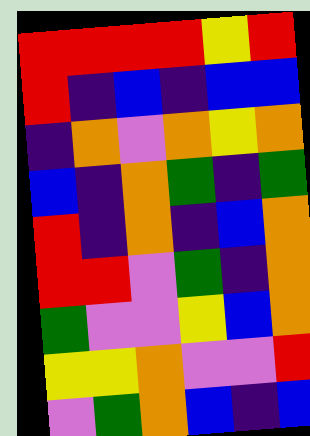[["red", "red", "red", "red", "yellow", "red"], ["red", "indigo", "blue", "indigo", "blue", "blue"], ["indigo", "orange", "violet", "orange", "yellow", "orange"], ["blue", "indigo", "orange", "green", "indigo", "green"], ["red", "indigo", "orange", "indigo", "blue", "orange"], ["red", "red", "violet", "green", "indigo", "orange"], ["green", "violet", "violet", "yellow", "blue", "orange"], ["yellow", "yellow", "orange", "violet", "violet", "red"], ["violet", "green", "orange", "blue", "indigo", "blue"]]